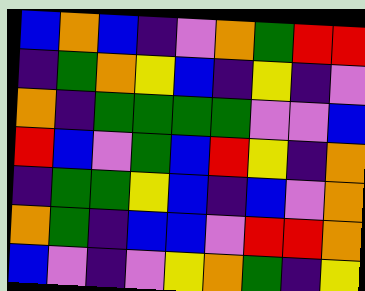[["blue", "orange", "blue", "indigo", "violet", "orange", "green", "red", "red"], ["indigo", "green", "orange", "yellow", "blue", "indigo", "yellow", "indigo", "violet"], ["orange", "indigo", "green", "green", "green", "green", "violet", "violet", "blue"], ["red", "blue", "violet", "green", "blue", "red", "yellow", "indigo", "orange"], ["indigo", "green", "green", "yellow", "blue", "indigo", "blue", "violet", "orange"], ["orange", "green", "indigo", "blue", "blue", "violet", "red", "red", "orange"], ["blue", "violet", "indigo", "violet", "yellow", "orange", "green", "indigo", "yellow"]]